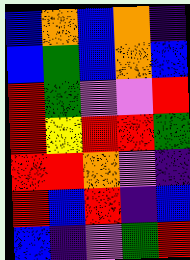[["blue", "orange", "blue", "orange", "indigo"], ["blue", "green", "blue", "orange", "blue"], ["red", "green", "violet", "violet", "red"], ["red", "yellow", "red", "red", "green"], ["red", "red", "orange", "violet", "indigo"], ["red", "blue", "red", "indigo", "blue"], ["blue", "indigo", "violet", "green", "red"]]